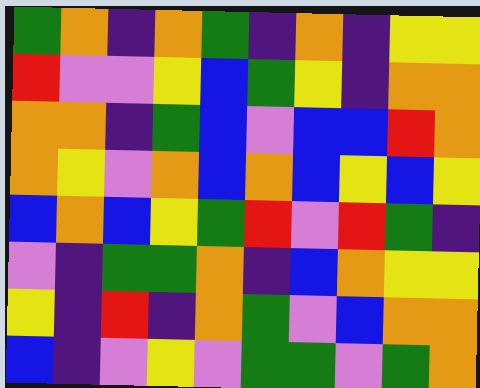[["green", "orange", "indigo", "orange", "green", "indigo", "orange", "indigo", "yellow", "yellow"], ["red", "violet", "violet", "yellow", "blue", "green", "yellow", "indigo", "orange", "orange"], ["orange", "orange", "indigo", "green", "blue", "violet", "blue", "blue", "red", "orange"], ["orange", "yellow", "violet", "orange", "blue", "orange", "blue", "yellow", "blue", "yellow"], ["blue", "orange", "blue", "yellow", "green", "red", "violet", "red", "green", "indigo"], ["violet", "indigo", "green", "green", "orange", "indigo", "blue", "orange", "yellow", "yellow"], ["yellow", "indigo", "red", "indigo", "orange", "green", "violet", "blue", "orange", "orange"], ["blue", "indigo", "violet", "yellow", "violet", "green", "green", "violet", "green", "orange"]]